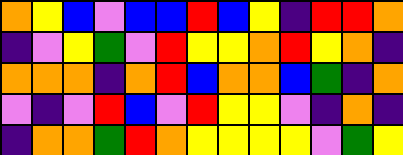[["orange", "yellow", "blue", "violet", "blue", "blue", "red", "blue", "yellow", "indigo", "red", "red", "orange"], ["indigo", "violet", "yellow", "green", "violet", "red", "yellow", "yellow", "orange", "red", "yellow", "orange", "indigo"], ["orange", "orange", "orange", "indigo", "orange", "red", "blue", "orange", "orange", "blue", "green", "indigo", "orange"], ["violet", "indigo", "violet", "red", "blue", "violet", "red", "yellow", "yellow", "violet", "indigo", "orange", "indigo"], ["indigo", "orange", "orange", "green", "red", "orange", "yellow", "yellow", "yellow", "yellow", "violet", "green", "yellow"]]